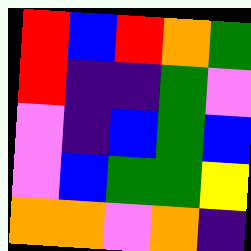[["red", "blue", "red", "orange", "green"], ["red", "indigo", "indigo", "green", "violet"], ["violet", "indigo", "blue", "green", "blue"], ["violet", "blue", "green", "green", "yellow"], ["orange", "orange", "violet", "orange", "indigo"]]